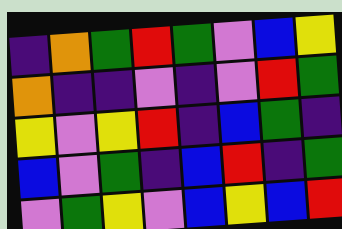[["indigo", "orange", "green", "red", "green", "violet", "blue", "yellow"], ["orange", "indigo", "indigo", "violet", "indigo", "violet", "red", "green"], ["yellow", "violet", "yellow", "red", "indigo", "blue", "green", "indigo"], ["blue", "violet", "green", "indigo", "blue", "red", "indigo", "green"], ["violet", "green", "yellow", "violet", "blue", "yellow", "blue", "red"]]